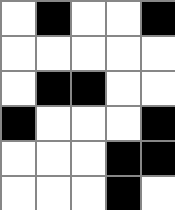[["white", "black", "white", "white", "black"], ["white", "white", "white", "white", "white"], ["white", "black", "black", "white", "white"], ["black", "white", "white", "white", "black"], ["white", "white", "white", "black", "black"], ["white", "white", "white", "black", "white"]]